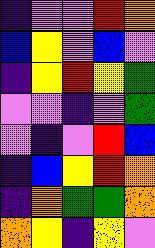[["indigo", "violet", "violet", "red", "orange"], ["blue", "yellow", "violet", "blue", "violet"], ["indigo", "yellow", "red", "yellow", "green"], ["violet", "violet", "indigo", "violet", "green"], ["violet", "indigo", "violet", "red", "blue"], ["indigo", "blue", "yellow", "red", "orange"], ["indigo", "orange", "green", "green", "orange"], ["orange", "yellow", "indigo", "yellow", "violet"]]